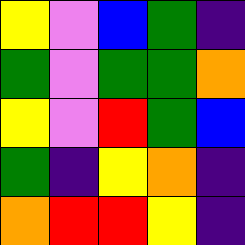[["yellow", "violet", "blue", "green", "indigo"], ["green", "violet", "green", "green", "orange"], ["yellow", "violet", "red", "green", "blue"], ["green", "indigo", "yellow", "orange", "indigo"], ["orange", "red", "red", "yellow", "indigo"]]